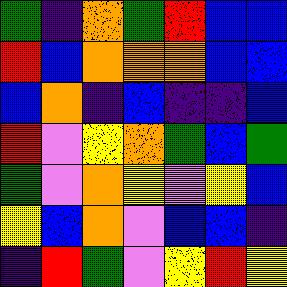[["green", "indigo", "orange", "green", "red", "blue", "blue"], ["red", "blue", "orange", "orange", "orange", "blue", "blue"], ["blue", "orange", "indigo", "blue", "indigo", "indigo", "blue"], ["red", "violet", "yellow", "orange", "green", "blue", "green"], ["green", "violet", "orange", "yellow", "violet", "yellow", "blue"], ["yellow", "blue", "orange", "violet", "blue", "blue", "indigo"], ["indigo", "red", "green", "violet", "yellow", "red", "yellow"]]